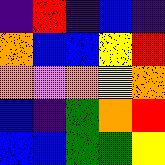[["indigo", "red", "indigo", "blue", "indigo"], ["orange", "blue", "blue", "yellow", "red"], ["orange", "violet", "orange", "yellow", "orange"], ["blue", "indigo", "green", "orange", "red"], ["blue", "blue", "green", "green", "yellow"]]